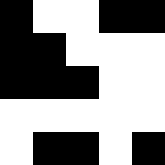[["black", "white", "white", "black", "black"], ["black", "black", "white", "white", "white"], ["black", "black", "black", "white", "white"], ["white", "white", "white", "white", "white"], ["white", "black", "black", "white", "black"]]